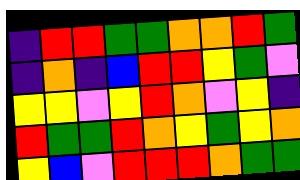[["indigo", "red", "red", "green", "green", "orange", "orange", "red", "green"], ["indigo", "orange", "indigo", "blue", "red", "red", "yellow", "green", "violet"], ["yellow", "yellow", "violet", "yellow", "red", "orange", "violet", "yellow", "indigo"], ["red", "green", "green", "red", "orange", "yellow", "green", "yellow", "orange"], ["yellow", "blue", "violet", "red", "red", "red", "orange", "green", "green"]]